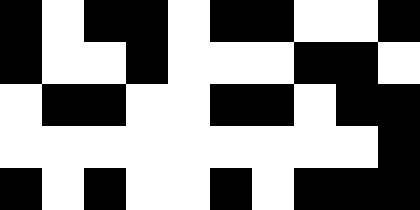[["black", "white", "black", "black", "white", "black", "black", "white", "white", "black"], ["black", "white", "white", "black", "white", "white", "white", "black", "black", "white"], ["white", "black", "black", "white", "white", "black", "black", "white", "black", "black"], ["white", "white", "white", "white", "white", "white", "white", "white", "white", "black"], ["black", "white", "black", "white", "white", "black", "white", "black", "black", "black"]]